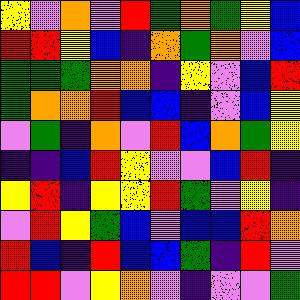[["yellow", "violet", "orange", "violet", "red", "green", "orange", "green", "yellow", "blue"], ["red", "red", "yellow", "blue", "indigo", "orange", "green", "orange", "violet", "blue"], ["green", "green", "green", "orange", "orange", "indigo", "yellow", "violet", "blue", "red"], ["green", "orange", "orange", "red", "blue", "blue", "indigo", "violet", "blue", "yellow"], ["violet", "green", "indigo", "orange", "violet", "red", "blue", "orange", "green", "yellow"], ["indigo", "indigo", "blue", "red", "yellow", "violet", "violet", "blue", "red", "indigo"], ["yellow", "red", "indigo", "yellow", "yellow", "red", "green", "violet", "yellow", "indigo"], ["violet", "red", "yellow", "green", "blue", "violet", "blue", "blue", "red", "orange"], ["red", "blue", "indigo", "red", "blue", "blue", "green", "indigo", "red", "violet"], ["red", "red", "violet", "yellow", "orange", "violet", "indigo", "violet", "violet", "green"]]